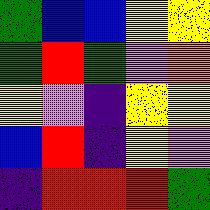[["green", "blue", "blue", "yellow", "yellow"], ["green", "red", "green", "violet", "orange"], ["yellow", "violet", "indigo", "yellow", "yellow"], ["blue", "red", "indigo", "yellow", "violet"], ["indigo", "red", "red", "red", "green"]]